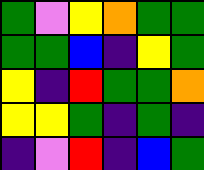[["green", "violet", "yellow", "orange", "green", "green"], ["green", "green", "blue", "indigo", "yellow", "green"], ["yellow", "indigo", "red", "green", "green", "orange"], ["yellow", "yellow", "green", "indigo", "green", "indigo"], ["indigo", "violet", "red", "indigo", "blue", "green"]]